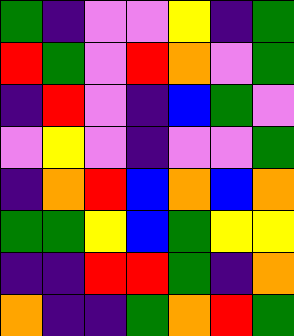[["green", "indigo", "violet", "violet", "yellow", "indigo", "green"], ["red", "green", "violet", "red", "orange", "violet", "green"], ["indigo", "red", "violet", "indigo", "blue", "green", "violet"], ["violet", "yellow", "violet", "indigo", "violet", "violet", "green"], ["indigo", "orange", "red", "blue", "orange", "blue", "orange"], ["green", "green", "yellow", "blue", "green", "yellow", "yellow"], ["indigo", "indigo", "red", "red", "green", "indigo", "orange"], ["orange", "indigo", "indigo", "green", "orange", "red", "green"]]